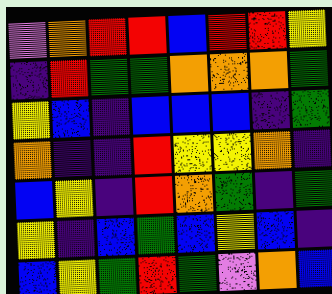[["violet", "orange", "red", "red", "blue", "red", "red", "yellow"], ["indigo", "red", "green", "green", "orange", "orange", "orange", "green"], ["yellow", "blue", "indigo", "blue", "blue", "blue", "indigo", "green"], ["orange", "indigo", "indigo", "red", "yellow", "yellow", "orange", "indigo"], ["blue", "yellow", "indigo", "red", "orange", "green", "indigo", "green"], ["yellow", "indigo", "blue", "green", "blue", "yellow", "blue", "indigo"], ["blue", "yellow", "green", "red", "green", "violet", "orange", "blue"]]